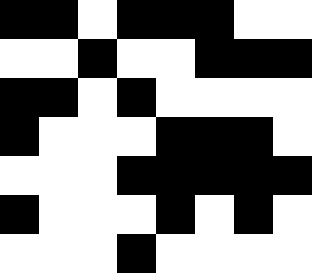[["black", "black", "white", "black", "black", "black", "white", "white"], ["white", "white", "black", "white", "white", "black", "black", "black"], ["black", "black", "white", "black", "white", "white", "white", "white"], ["black", "white", "white", "white", "black", "black", "black", "white"], ["white", "white", "white", "black", "black", "black", "black", "black"], ["black", "white", "white", "white", "black", "white", "black", "white"], ["white", "white", "white", "black", "white", "white", "white", "white"]]